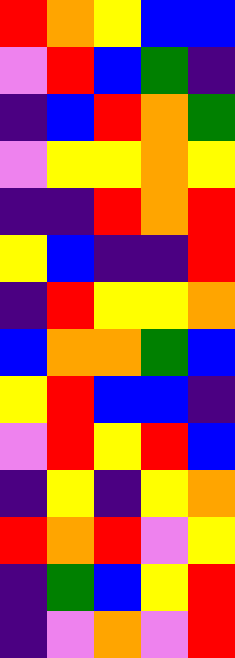[["red", "orange", "yellow", "blue", "blue"], ["violet", "red", "blue", "green", "indigo"], ["indigo", "blue", "red", "orange", "green"], ["violet", "yellow", "yellow", "orange", "yellow"], ["indigo", "indigo", "red", "orange", "red"], ["yellow", "blue", "indigo", "indigo", "red"], ["indigo", "red", "yellow", "yellow", "orange"], ["blue", "orange", "orange", "green", "blue"], ["yellow", "red", "blue", "blue", "indigo"], ["violet", "red", "yellow", "red", "blue"], ["indigo", "yellow", "indigo", "yellow", "orange"], ["red", "orange", "red", "violet", "yellow"], ["indigo", "green", "blue", "yellow", "red"], ["indigo", "violet", "orange", "violet", "red"]]